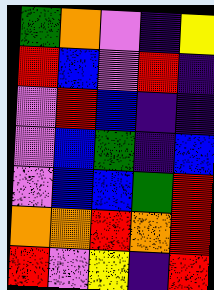[["green", "orange", "violet", "indigo", "yellow"], ["red", "blue", "violet", "red", "indigo"], ["violet", "red", "blue", "indigo", "indigo"], ["violet", "blue", "green", "indigo", "blue"], ["violet", "blue", "blue", "green", "red"], ["orange", "orange", "red", "orange", "red"], ["red", "violet", "yellow", "indigo", "red"]]